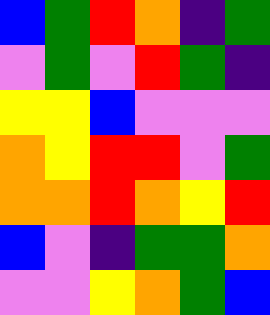[["blue", "green", "red", "orange", "indigo", "green"], ["violet", "green", "violet", "red", "green", "indigo"], ["yellow", "yellow", "blue", "violet", "violet", "violet"], ["orange", "yellow", "red", "red", "violet", "green"], ["orange", "orange", "red", "orange", "yellow", "red"], ["blue", "violet", "indigo", "green", "green", "orange"], ["violet", "violet", "yellow", "orange", "green", "blue"]]